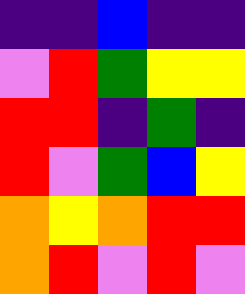[["indigo", "indigo", "blue", "indigo", "indigo"], ["violet", "red", "green", "yellow", "yellow"], ["red", "red", "indigo", "green", "indigo"], ["red", "violet", "green", "blue", "yellow"], ["orange", "yellow", "orange", "red", "red"], ["orange", "red", "violet", "red", "violet"]]